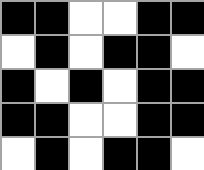[["black", "black", "white", "white", "black", "black"], ["white", "black", "white", "black", "black", "white"], ["black", "white", "black", "white", "black", "black"], ["black", "black", "white", "white", "black", "black"], ["white", "black", "white", "black", "black", "white"]]